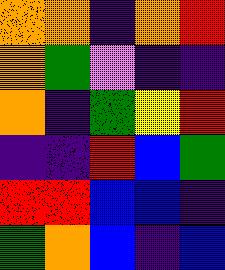[["orange", "orange", "indigo", "orange", "red"], ["orange", "green", "violet", "indigo", "indigo"], ["orange", "indigo", "green", "yellow", "red"], ["indigo", "indigo", "red", "blue", "green"], ["red", "red", "blue", "blue", "indigo"], ["green", "orange", "blue", "indigo", "blue"]]